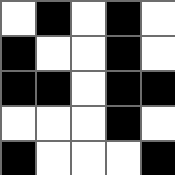[["white", "black", "white", "black", "white"], ["black", "white", "white", "black", "white"], ["black", "black", "white", "black", "black"], ["white", "white", "white", "black", "white"], ["black", "white", "white", "white", "black"]]